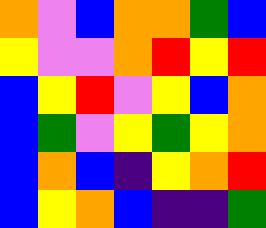[["orange", "violet", "blue", "orange", "orange", "green", "blue"], ["yellow", "violet", "violet", "orange", "red", "yellow", "red"], ["blue", "yellow", "red", "violet", "yellow", "blue", "orange"], ["blue", "green", "violet", "yellow", "green", "yellow", "orange"], ["blue", "orange", "blue", "indigo", "yellow", "orange", "red"], ["blue", "yellow", "orange", "blue", "indigo", "indigo", "green"]]